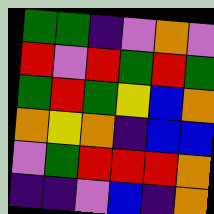[["green", "green", "indigo", "violet", "orange", "violet"], ["red", "violet", "red", "green", "red", "green"], ["green", "red", "green", "yellow", "blue", "orange"], ["orange", "yellow", "orange", "indigo", "blue", "blue"], ["violet", "green", "red", "red", "red", "orange"], ["indigo", "indigo", "violet", "blue", "indigo", "orange"]]